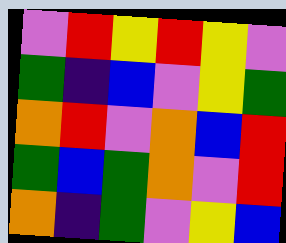[["violet", "red", "yellow", "red", "yellow", "violet"], ["green", "indigo", "blue", "violet", "yellow", "green"], ["orange", "red", "violet", "orange", "blue", "red"], ["green", "blue", "green", "orange", "violet", "red"], ["orange", "indigo", "green", "violet", "yellow", "blue"]]